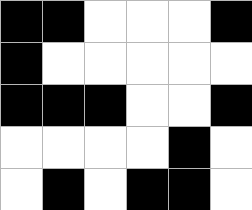[["black", "black", "white", "white", "white", "black"], ["black", "white", "white", "white", "white", "white"], ["black", "black", "black", "white", "white", "black"], ["white", "white", "white", "white", "black", "white"], ["white", "black", "white", "black", "black", "white"]]